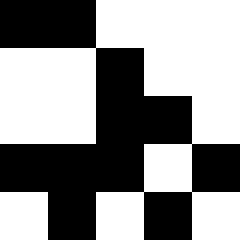[["black", "black", "white", "white", "white"], ["white", "white", "black", "white", "white"], ["white", "white", "black", "black", "white"], ["black", "black", "black", "white", "black"], ["white", "black", "white", "black", "white"]]